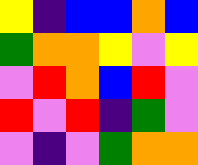[["yellow", "indigo", "blue", "blue", "orange", "blue"], ["green", "orange", "orange", "yellow", "violet", "yellow"], ["violet", "red", "orange", "blue", "red", "violet"], ["red", "violet", "red", "indigo", "green", "violet"], ["violet", "indigo", "violet", "green", "orange", "orange"]]